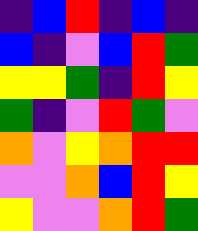[["indigo", "blue", "red", "indigo", "blue", "indigo"], ["blue", "indigo", "violet", "blue", "red", "green"], ["yellow", "yellow", "green", "indigo", "red", "yellow"], ["green", "indigo", "violet", "red", "green", "violet"], ["orange", "violet", "yellow", "orange", "red", "red"], ["violet", "violet", "orange", "blue", "red", "yellow"], ["yellow", "violet", "violet", "orange", "red", "green"]]